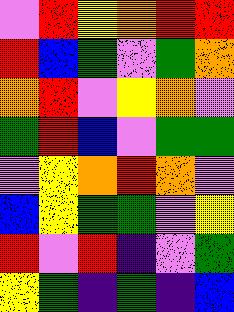[["violet", "red", "yellow", "orange", "red", "red"], ["red", "blue", "green", "violet", "green", "orange"], ["orange", "red", "violet", "yellow", "orange", "violet"], ["green", "red", "blue", "violet", "green", "green"], ["violet", "yellow", "orange", "red", "orange", "violet"], ["blue", "yellow", "green", "green", "violet", "yellow"], ["red", "violet", "red", "indigo", "violet", "green"], ["yellow", "green", "indigo", "green", "indigo", "blue"]]